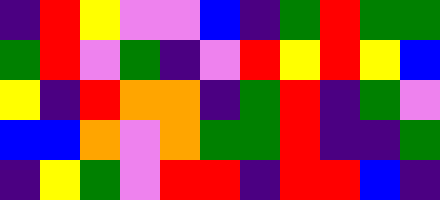[["indigo", "red", "yellow", "violet", "violet", "blue", "indigo", "green", "red", "green", "green"], ["green", "red", "violet", "green", "indigo", "violet", "red", "yellow", "red", "yellow", "blue"], ["yellow", "indigo", "red", "orange", "orange", "indigo", "green", "red", "indigo", "green", "violet"], ["blue", "blue", "orange", "violet", "orange", "green", "green", "red", "indigo", "indigo", "green"], ["indigo", "yellow", "green", "violet", "red", "red", "indigo", "red", "red", "blue", "indigo"]]